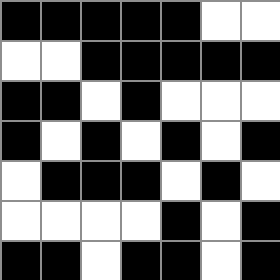[["black", "black", "black", "black", "black", "white", "white"], ["white", "white", "black", "black", "black", "black", "black"], ["black", "black", "white", "black", "white", "white", "white"], ["black", "white", "black", "white", "black", "white", "black"], ["white", "black", "black", "black", "white", "black", "white"], ["white", "white", "white", "white", "black", "white", "black"], ["black", "black", "white", "black", "black", "white", "black"]]